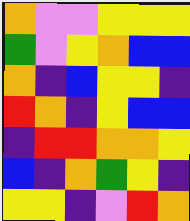[["orange", "violet", "violet", "yellow", "yellow", "yellow"], ["green", "violet", "yellow", "orange", "blue", "blue"], ["orange", "indigo", "blue", "yellow", "yellow", "indigo"], ["red", "orange", "indigo", "yellow", "blue", "blue"], ["indigo", "red", "red", "orange", "orange", "yellow"], ["blue", "indigo", "orange", "green", "yellow", "indigo"], ["yellow", "yellow", "indigo", "violet", "red", "orange"]]